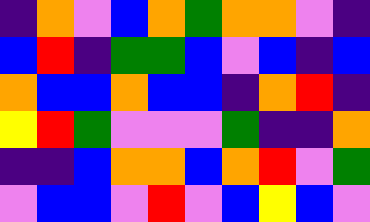[["indigo", "orange", "violet", "blue", "orange", "green", "orange", "orange", "violet", "indigo"], ["blue", "red", "indigo", "green", "green", "blue", "violet", "blue", "indigo", "blue"], ["orange", "blue", "blue", "orange", "blue", "blue", "indigo", "orange", "red", "indigo"], ["yellow", "red", "green", "violet", "violet", "violet", "green", "indigo", "indigo", "orange"], ["indigo", "indigo", "blue", "orange", "orange", "blue", "orange", "red", "violet", "green"], ["violet", "blue", "blue", "violet", "red", "violet", "blue", "yellow", "blue", "violet"]]